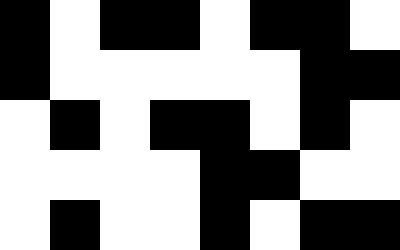[["black", "white", "black", "black", "white", "black", "black", "white"], ["black", "white", "white", "white", "white", "white", "black", "black"], ["white", "black", "white", "black", "black", "white", "black", "white"], ["white", "white", "white", "white", "black", "black", "white", "white"], ["white", "black", "white", "white", "black", "white", "black", "black"]]